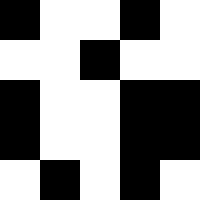[["black", "white", "white", "black", "white"], ["white", "white", "black", "white", "white"], ["black", "white", "white", "black", "black"], ["black", "white", "white", "black", "black"], ["white", "black", "white", "black", "white"]]